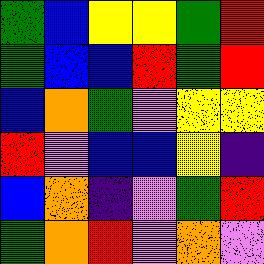[["green", "blue", "yellow", "yellow", "green", "red"], ["green", "blue", "blue", "red", "green", "red"], ["blue", "orange", "green", "violet", "yellow", "yellow"], ["red", "violet", "blue", "blue", "yellow", "indigo"], ["blue", "orange", "indigo", "violet", "green", "red"], ["green", "orange", "red", "violet", "orange", "violet"]]